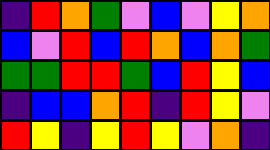[["indigo", "red", "orange", "green", "violet", "blue", "violet", "yellow", "orange"], ["blue", "violet", "red", "blue", "red", "orange", "blue", "orange", "green"], ["green", "green", "red", "red", "green", "blue", "red", "yellow", "blue"], ["indigo", "blue", "blue", "orange", "red", "indigo", "red", "yellow", "violet"], ["red", "yellow", "indigo", "yellow", "red", "yellow", "violet", "orange", "indigo"]]